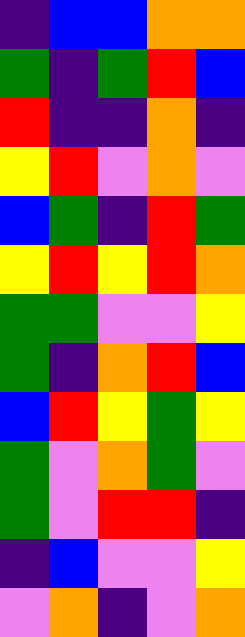[["indigo", "blue", "blue", "orange", "orange"], ["green", "indigo", "green", "red", "blue"], ["red", "indigo", "indigo", "orange", "indigo"], ["yellow", "red", "violet", "orange", "violet"], ["blue", "green", "indigo", "red", "green"], ["yellow", "red", "yellow", "red", "orange"], ["green", "green", "violet", "violet", "yellow"], ["green", "indigo", "orange", "red", "blue"], ["blue", "red", "yellow", "green", "yellow"], ["green", "violet", "orange", "green", "violet"], ["green", "violet", "red", "red", "indigo"], ["indigo", "blue", "violet", "violet", "yellow"], ["violet", "orange", "indigo", "violet", "orange"]]